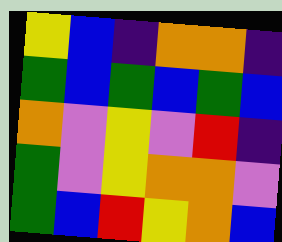[["yellow", "blue", "indigo", "orange", "orange", "indigo"], ["green", "blue", "green", "blue", "green", "blue"], ["orange", "violet", "yellow", "violet", "red", "indigo"], ["green", "violet", "yellow", "orange", "orange", "violet"], ["green", "blue", "red", "yellow", "orange", "blue"]]